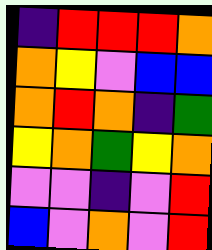[["indigo", "red", "red", "red", "orange"], ["orange", "yellow", "violet", "blue", "blue"], ["orange", "red", "orange", "indigo", "green"], ["yellow", "orange", "green", "yellow", "orange"], ["violet", "violet", "indigo", "violet", "red"], ["blue", "violet", "orange", "violet", "red"]]